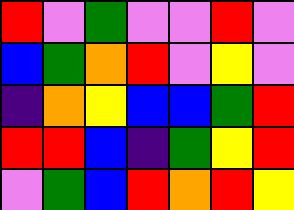[["red", "violet", "green", "violet", "violet", "red", "violet"], ["blue", "green", "orange", "red", "violet", "yellow", "violet"], ["indigo", "orange", "yellow", "blue", "blue", "green", "red"], ["red", "red", "blue", "indigo", "green", "yellow", "red"], ["violet", "green", "blue", "red", "orange", "red", "yellow"]]